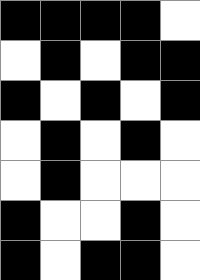[["black", "black", "black", "black", "white"], ["white", "black", "white", "black", "black"], ["black", "white", "black", "white", "black"], ["white", "black", "white", "black", "white"], ["white", "black", "white", "white", "white"], ["black", "white", "white", "black", "white"], ["black", "white", "black", "black", "white"]]